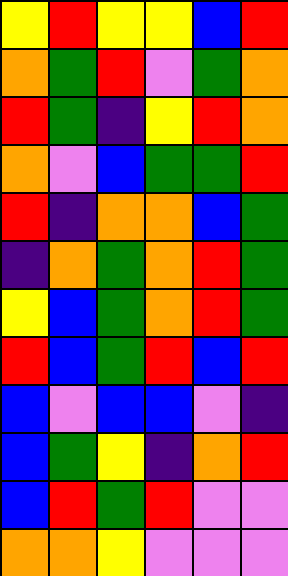[["yellow", "red", "yellow", "yellow", "blue", "red"], ["orange", "green", "red", "violet", "green", "orange"], ["red", "green", "indigo", "yellow", "red", "orange"], ["orange", "violet", "blue", "green", "green", "red"], ["red", "indigo", "orange", "orange", "blue", "green"], ["indigo", "orange", "green", "orange", "red", "green"], ["yellow", "blue", "green", "orange", "red", "green"], ["red", "blue", "green", "red", "blue", "red"], ["blue", "violet", "blue", "blue", "violet", "indigo"], ["blue", "green", "yellow", "indigo", "orange", "red"], ["blue", "red", "green", "red", "violet", "violet"], ["orange", "orange", "yellow", "violet", "violet", "violet"]]